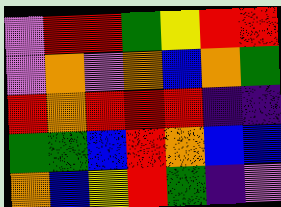[["violet", "red", "red", "green", "yellow", "red", "red"], ["violet", "orange", "violet", "orange", "blue", "orange", "green"], ["red", "orange", "red", "red", "red", "indigo", "indigo"], ["green", "green", "blue", "red", "orange", "blue", "blue"], ["orange", "blue", "yellow", "red", "green", "indigo", "violet"]]